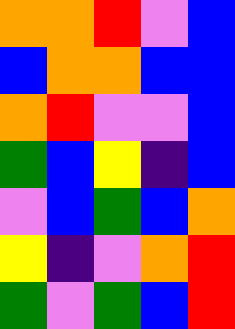[["orange", "orange", "red", "violet", "blue"], ["blue", "orange", "orange", "blue", "blue"], ["orange", "red", "violet", "violet", "blue"], ["green", "blue", "yellow", "indigo", "blue"], ["violet", "blue", "green", "blue", "orange"], ["yellow", "indigo", "violet", "orange", "red"], ["green", "violet", "green", "blue", "red"]]